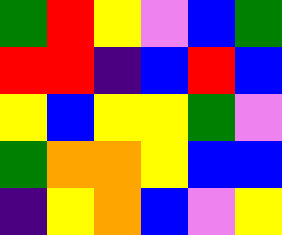[["green", "red", "yellow", "violet", "blue", "green"], ["red", "red", "indigo", "blue", "red", "blue"], ["yellow", "blue", "yellow", "yellow", "green", "violet"], ["green", "orange", "orange", "yellow", "blue", "blue"], ["indigo", "yellow", "orange", "blue", "violet", "yellow"]]